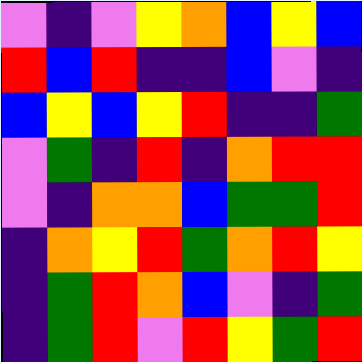[["violet", "indigo", "violet", "yellow", "orange", "blue", "yellow", "blue"], ["red", "blue", "red", "indigo", "indigo", "blue", "violet", "indigo"], ["blue", "yellow", "blue", "yellow", "red", "indigo", "indigo", "green"], ["violet", "green", "indigo", "red", "indigo", "orange", "red", "red"], ["violet", "indigo", "orange", "orange", "blue", "green", "green", "red"], ["indigo", "orange", "yellow", "red", "green", "orange", "red", "yellow"], ["indigo", "green", "red", "orange", "blue", "violet", "indigo", "green"], ["indigo", "green", "red", "violet", "red", "yellow", "green", "red"]]